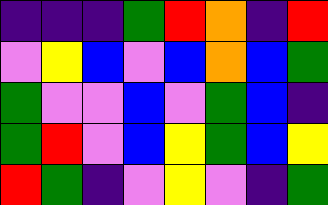[["indigo", "indigo", "indigo", "green", "red", "orange", "indigo", "red"], ["violet", "yellow", "blue", "violet", "blue", "orange", "blue", "green"], ["green", "violet", "violet", "blue", "violet", "green", "blue", "indigo"], ["green", "red", "violet", "blue", "yellow", "green", "blue", "yellow"], ["red", "green", "indigo", "violet", "yellow", "violet", "indigo", "green"]]